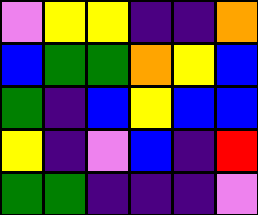[["violet", "yellow", "yellow", "indigo", "indigo", "orange"], ["blue", "green", "green", "orange", "yellow", "blue"], ["green", "indigo", "blue", "yellow", "blue", "blue"], ["yellow", "indigo", "violet", "blue", "indigo", "red"], ["green", "green", "indigo", "indigo", "indigo", "violet"]]